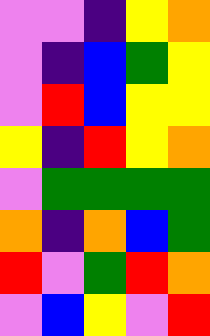[["violet", "violet", "indigo", "yellow", "orange"], ["violet", "indigo", "blue", "green", "yellow"], ["violet", "red", "blue", "yellow", "yellow"], ["yellow", "indigo", "red", "yellow", "orange"], ["violet", "green", "green", "green", "green"], ["orange", "indigo", "orange", "blue", "green"], ["red", "violet", "green", "red", "orange"], ["violet", "blue", "yellow", "violet", "red"]]